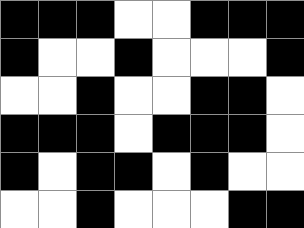[["black", "black", "black", "white", "white", "black", "black", "black"], ["black", "white", "white", "black", "white", "white", "white", "black"], ["white", "white", "black", "white", "white", "black", "black", "white"], ["black", "black", "black", "white", "black", "black", "black", "white"], ["black", "white", "black", "black", "white", "black", "white", "white"], ["white", "white", "black", "white", "white", "white", "black", "black"]]